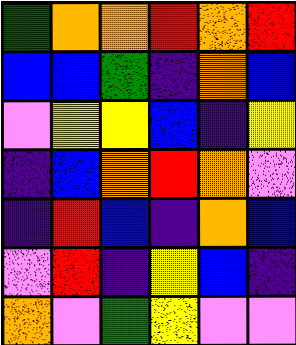[["green", "orange", "orange", "red", "orange", "red"], ["blue", "blue", "green", "indigo", "orange", "blue"], ["violet", "yellow", "yellow", "blue", "indigo", "yellow"], ["indigo", "blue", "orange", "red", "orange", "violet"], ["indigo", "red", "blue", "indigo", "orange", "blue"], ["violet", "red", "indigo", "yellow", "blue", "indigo"], ["orange", "violet", "green", "yellow", "violet", "violet"]]